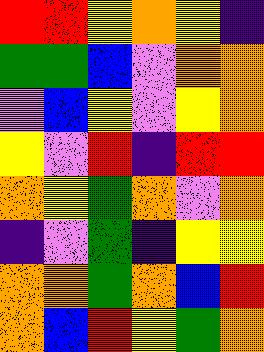[["red", "red", "yellow", "orange", "yellow", "indigo"], ["green", "green", "blue", "violet", "orange", "orange"], ["violet", "blue", "yellow", "violet", "yellow", "orange"], ["yellow", "violet", "red", "indigo", "red", "red"], ["orange", "yellow", "green", "orange", "violet", "orange"], ["indigo", "violet", "green", "indigo", "yellow", "yellow"], ["orange", "orange", "green", "orange", "blue", "red"], ["orange", "blue", "red", "yellow", "green", "orange"]]